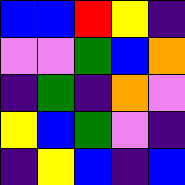[["blue", "blue", "red", "yellow", "indigo"], ["violet", "violet", "green", "blue", "orange"], ["indigo", "green", "indigo", "orange", "violet"], ["yellow", "blue", "green", "violet", "indigo"], ["indigo", "yellow", "blue", "indigo", "blue"]]